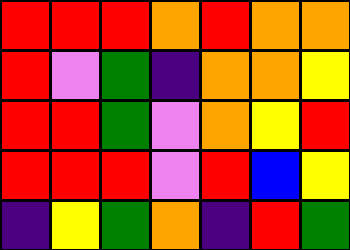[["red", "red", "red", "orange", "red", "orange", "orange"], ["red", "violet", "green", "indigo", "orange", "orange", "yellow"], ["red", "red", "green", "violet", "orange", "yellow", "red"], ["red", "red", "red", "violet", "red", "blue", "yellow"], ["indigo", "yellow", "green", "orange", "indigo", "red", "green"]]